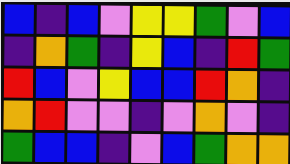[["blue", "indigo", "blue", "violet", "yellow", "yellow", "green", "violet", "blue"], ["indigo", "orange", "green", "indigo", "yellow", "blue", "indigo", "red", "green"], ["red", "blue", "violet", "yellow", "blue", "blue", "red", "orange", "indigo"], ["orange", "red", "violet", "violet", "indigo", "violet", "orange", "violet", "indigo"], ["green", "blue", "blue", "indigo", "violet", "blue", "green", "orange", "orange"]]